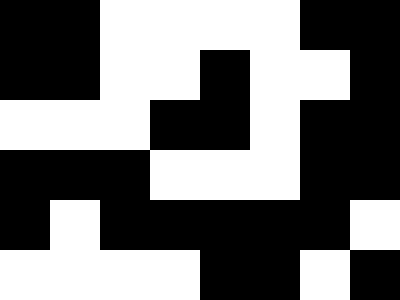[["black", "black", "white", "white", "white", "white", "black", "black"], ["black", "black", "white", "white", "black", "white", "white", "black"], ["white", "white", "white", "black", "black", "white", "black", "black"], ["black", "black", "black", "white", "white", "white", "black", "black"], ["black", "white", "black", "black", "black", "black", "black", "white"], ["white", "white", "white", "white", "black", "black", "white", "black"]]